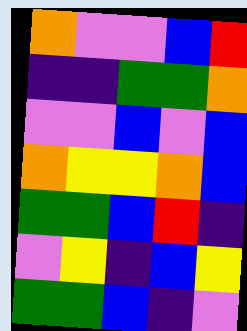[["orange", "violet", "violet", "blue", "red"], ["indigo", "indigo", "green", "green", "orange"], ["violet", "violet", "blue", "violet", "blue"], ["orange", "yellow", "yellow", "orange", "blue"], ["green", "green", "blue", "red", "indigo"], ["violet", "yellow", "indigo", "blue", "yellow"], ["green", "green", "blue", "indigo", "violet"]]